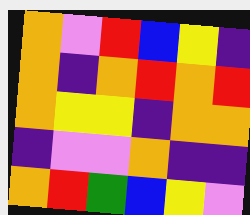[["orange", "violet", "red", "blue", "yellow", "indigo"], ["orange", "indigo", "orange", "red", "orange", "red"], ["orange", "yellow", "yellow", "indigo", "orange", "orange"], ["indigo", "violet", "violet", "orange", "indigo", "indigo"], ["orange", "red", "green", "blue", "yellow", "violet"]]